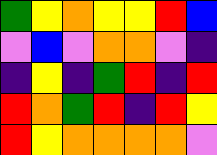[["green", "yellow", "orange", "yellow", "yellow", "red", "blue"], ["violet", "blue", "violet", "orange", "orange", "violet", "indigo"], ["indigo", "yellow", "indigo", "green", "red", "indigo", "red"], ["red", "orange", "green", "red", "indigo", "red", "yellow"], ["red", "yellow", "orange", "orange", "orange", "orange", "violet"]]